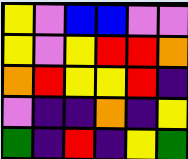[["yellow", "violet", "blue", "blue", "violet", "violet"], ["yellow", "violet", "yellow", "red", "red", "orange"], ["orange", "red", "yellow", "yellow", "red", "indigo"], ["violet", "indigo", "indigo", "orange", "indigo", "yellow"], ["green", "indigo", "red", "indigo", "yellow", "green"]]